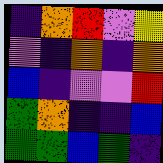[["indigo", "orange", "red", "violet", "yellow"], ["violet", "indigo", "orange", "indigo", "orange"], ["blue", "indigo", "violet", "violet", "red"], ["green", "orange", "indigo", "indigo", "blue"], ["green", "green", "blue", "green", "indigo"]]